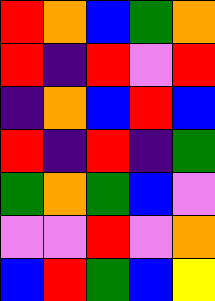[["red", "orange", "blue", "green", "orange"], ["red", "indigo", "red", "violet", "red"], ["indigo", "orange", "blue", "red", "blue"], ["red", "indigo", "red", "indigo", "green"], ["green", "orange", "green", "blue", "violet"], ["violet", "violet", "red", "violet", "orange"], ["blue", "red", "green", "blue", "yellow"]]